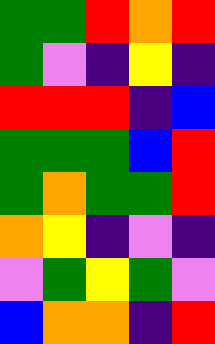[["green", "green", "red", "orange", "red"], ["green", "violet", "indigo", "yellow", "indigo"], ["red", "red", "red", "indigo", "blue"], ["green", "green", "green", "blue", "red"], ["green", "orange", "green", "green", "red"], ["orange", "yellow", "indigo", "violet", "indigo"], ["violet", "green", "yellow", "green", "violet"], ["blue", "orange", "orange", "indigo", "red"]]